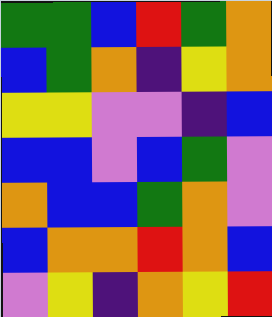[["green", "green", "blue", "red", "green", "orange"], ["blue", "green", "orange", "indigo", "yellow", "orange"], ["yellow", "yellow", "violet", "violet", "indigo", "blue"], ["blue", "blue", "violet", "blue", "green", "violet"], ["orange", "blue", "blue", "green", "orange", "violet"], ["blue", "orange", "orange", "red", "orange", "blue"], ["violet", "yellow", "indigo", "orange", "yellow", "red"]]